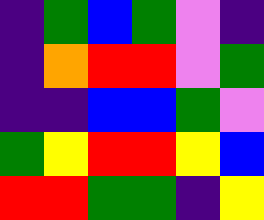[["indigo", "green", "blue", "green", "violet", "indigo"], ["indigo", "orange", "red", "red", "violet", "green"], ["indigo", "indigo", "blue", "blue", "green", "violet"], ["green", "yellow", "red", "red", "yellow", "blue"], ["red", "red", "green", "green", "indigo", "yellow"]]